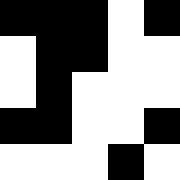[["black", "black", "black", "white", "black"], ["white", "black", "black", "white", "white"], ["white", "black", "white", "white", "white"], ["black", "black", "white", "white", "black"], ["white", "white", "white", "black", "white"]]